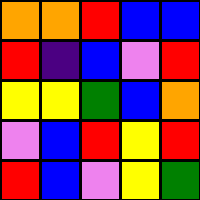[["orange", "orange", "red", "blue", "blue"], ["red", "indigo", "blue", "violet", "red"], ["yellow", "yellow", "green", "blue", "orange"], ["violet", "blue", "red", "yellow", "red"], ["red", "blue", "violet", "yellow", "green"]]